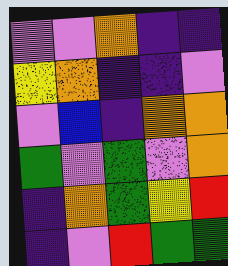[["violet", "violet", "orange", "indigo", "indigo"], ["yellow", "orange", "indigo", "indigo", "violet"], ["violet", "blue", "indigo", "orange", "orange"], ["green", "violet", "green", "violet", "orange"], ["indigo", "orange", "green", "yellow", "red"], ["indigo", "violet", "red", "green", "green"]]